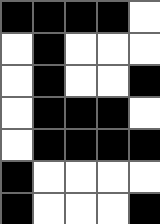[["black", "black", "black", "black", "white"], ["white", "black", "white", "white", "white"], ["white", "black", "white", "white", "black"], ["white", "black", "black", "black", "white"], ["white", "black", "black", "black", "black"], ["black", "white", "white", "white", "white"], ["black", "white", "white", "white", "black"]]